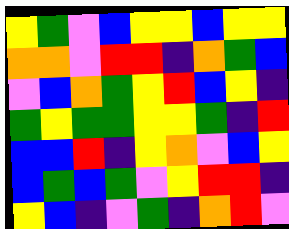[["yellow", "green", "violet", "blue", "yellow", "yellow", "blue", "yellow", "yellow"], ["orange", "orange", "violet", "red", "red", "indigo", "orange", "green", "blue"], ["violet", "blue", "orange", "green", "yellow", "red", "blue", "yellow", "indigo"], ["green", "yellow", "green", "green", "yellow", "yellow", "green", "indigo", "red"], ["blue", "blue", "red", "indigo", "yellow", "orange", "violet", "blue", "yellow"], ["blue", "green", "blue", "green", "violet", "yellow", "red", "red", "indigo"], ["yellow", "blue", "indigo", "violet", "green", "indigo", "orange", "red", "violet"]]